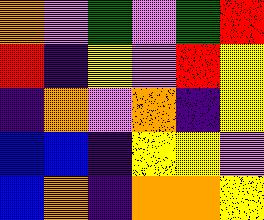[["orange", "violet", "green", "violet", "green", "red"], ["red", "indigo", "yellow", "violet", "red", "yellow"], ["indigo", "orange", "violet", "orange", "indigo", "yellow"], ["blue", "blue", "indigo", "yellow", "yellow", "violet"], ["blue", "orange", "indigo", "orange", "orange", "yellow"]]